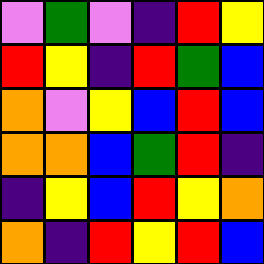[["violet", "green", "violet", "indigo", "red", "yellow"], ["red", "yellow", "indigo", "red", "green", "blue"], ["orange", "violet", "yellow", "blue", "red", "blue"], ["orange", "orange", "blue", "green", "red", "indigo"], ["indigo", "yellow", "blue", "red", "yellow", "orange"], ["orange", "indigo", "red", "yellow", "red", "blue"]]